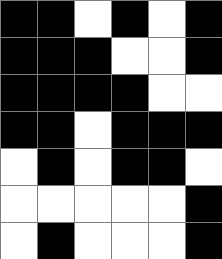[["black", "black", "white", "black", "white", "black"], ["black", "black", "black", "white", "white", "black"], ["black", "black", "black", "black", "white", "white"], ["black", "black", "white", "black", "black", "black"], ["white", "black", "white", "black", "black", "white"], ["white", "white", "white", "white", "white", "black"], ["white", "black", "white", "white", "white", "black"]]